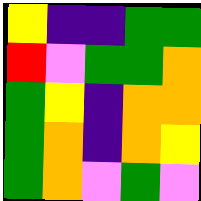[["yellow", "indigo", "indigo", "green", "green"], ["red", "violet", "green", "green", "orange"], ["green", "yellow", "indigo", "orange", "orange"], ["green", "orange", "indigo", "orange", "yellow"], ["green", "orange", "violet", "green", "violet"]]